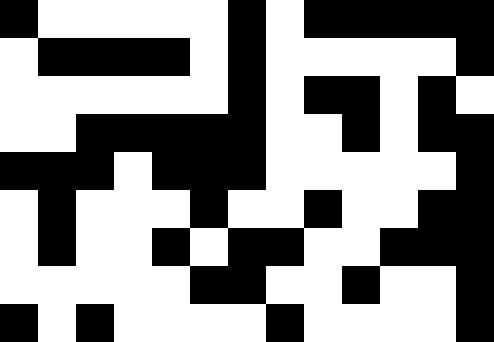[["black", "white", "white", "white", "white", "white", "black", "white", "black", "black", "black", "black", "black"], ["white", "black", "black", "black", "black", "white", "black", "white", "white", "white", "white", "white", "black"], ["white", "white", "white", "white", "white", "white", "black", "white", "black", "black", "white", "black", "white"], ["white", "white", "black", "black", "black", "black", "black", "white", "white", "black", "white", "black", "black"], ["black", "black", "black", "white", "black", "black", "black", "white", "white", "white", "white", "white", "black"], ["white", "black", "white", "white", "white", "black", "white", "white", "black", "white", "white", "black", "black"], ["white", "black", "white", "white", "black", "white", "black", "black", "white", "white", "black", "black", "black"], ["white", "white", "white", "white", "white", "black", "black", "white", "white", "black", "white", "white", "black"], ["black", "white", "black", "white", "white", "white", "white", "black", "white", "white", "white", "white", "black"]]